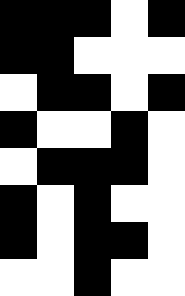[["black", "black", "black", "white", "black"], ["black", "black", "white", "white", "white"], ["white", "black", "black", "white", "black"], ["black", "white", "white", "black", "white"], ["white", "black", "black", "black", "white"], ["black", "white", "black", "white", "white"], ["black", "white", "black", "black", "white"], ["white", "white", "black", "white", "white"]]